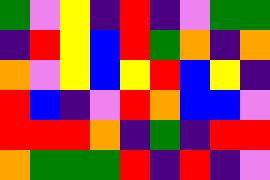[["green", "violet", "yellow", "indigo", "red", "indigo", "violet", "green", "green"], ["indigo", "red", "yellow", "blue", "red", "green", "orange", "indigo", "orange"], ["orange", "violet", "yellow", "blue", "yellow", "red", "blue", "yellow", "indigo"], ["red", "blue", "indigo", "violet", "red", "orange", "blue", "blue", "violet"], ["red", "red", "red", "orange", "indigo", "green", "indigo", "red", "red"], ["orange", "green", "green", "green", "red", "indigo", "red", "indigo", "violet"]]